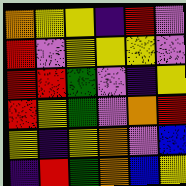[["orange", "yellow", "yellow", "indigo", "red", "violet"], ["red", "violet", "yellow", "yellow", "yellow", "violet"], ["red", "red", "green", "violet", "indigo", "yellow"], ["red", "yellow", "green", "violet", "orange", "red"], ["yellow", "indigo", "yellow", "orange", "violet", "blue"], ["indigo", "red", "green", "orange", "blue", "yellow"]]